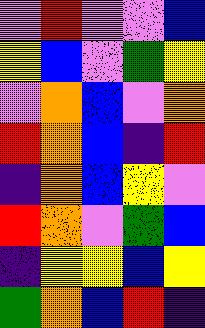[["violet", "red", "violet", "violet", "blue"], ["yellow", "blue", "violet", "green", "yellow"], ["violet", "orange", "blue", "violet", "orange"], ["red", "orange", "blue", "indigo", "red"], ["indigo", "orange", "blue", "yellow", "violet"], ["red", "orange", "violet", "green", "blue"], ["indigo", "yellow", "yellow", "blue", "yellow"], ["green", "orange", "blue", "red", "indigo"]]